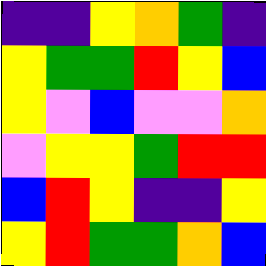[["indigo", "indigo", "yellow", "orange", "green", "indigo"], ["yellow", "green", "green", "red", "yellow", "blue"], ["yellow", "violet", "blue", "violet", "violet", "orange"], ["violet", "yellow", "yellow", "green", "red", "red"], ["blue", "red", "yellow", "indigo", "indigo", "yellow"], ["yellow", "red", "green", "green", "orange", "blue"]]